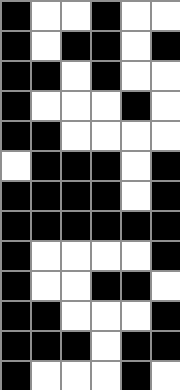[["black", "white", "white", "black", "white", "white"], ["black", "white", "black", "black", "white", "black"], ["black", "black", "white", "black", "white", "white"], ["black", "white", "white", "white", "black", "white"], ["black", "black", "white", "white", "white", "white"], ["white", "black", "black", "black", "white", "black"], ["black", "black", "black", "black", "white", "black"], ["black", "black", "black", "black", "black", "black"], ["black", "white", "white", "white", "white", "black"], ["black", "white", "white", "black", "black", "white"], ["black", "black", "white", "white", "white", "black"], ["black", "black", "black", "white", "black", "black"], ["black", "white", "white", "white", "black", "white"]]